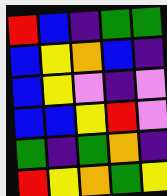[["red", "blue", "indigo", "green", "green"], ["blue", "yellow", "orange", "blue", "indigo"], ["blue", "yellow", "violet", "indigo", "violet"], ["blue", "blue", "yellow", "red", "violet"], ["green", "indigo", "green", "orange", "indigo"], ["red", "yellow", "orange", "green", "yellow"]]